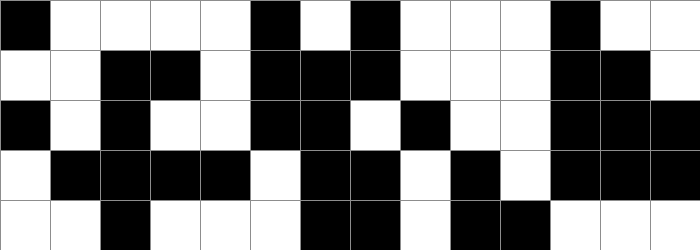[["black", "white", "white", "white", "white", "black", "white", "black", "white", "white", "white", "black", "white", "white"], ["white", "white", "black", "black", "white", "black", "black", "black", "white", "white", "white", "black", "black", "white"], ["black", "white", "black", "white", "white", "black", "black", "white", "black", "white", "white", "black", "black", "black"], ["white", "black", "black", "black", "black", "white", "black", "black", "white", "black", "white", "black", "black", "black"], ["white", "white", "black", "white", "white", "white", "black", "black", "white", "black", "black", "white", "white", "white"]]